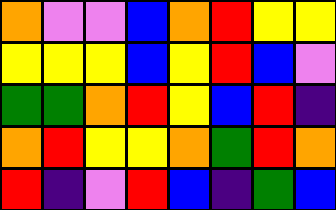[["orange", "violet", "violet", "blue", "orange", "red", "yellow", "yellow"], ["yellow", "yellow", "yellow", "blue", "yellow", "red", "blue", "violet"], ["green", "green", "orange", "red", "yellow", "blue", "red", "indigo"], ["orange", "red", "yellow", "yellow", "orange", "green", "red", "orange"], ["red", "indigo", "violet", "red", "blue", "indigo", "green", "blue"]]